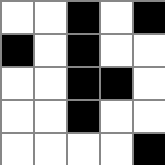[["white", "white", "black", "white", "black"], ["black", "white", "black", "white", "white"], ["white", "white", "black", "black", "white"], ["white", "white", "black", "white", "white"], ["white", "white", "white", "white", "black"]]